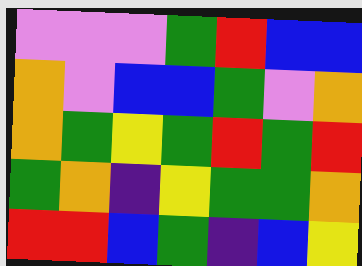[["violet", "violet", "violet", "green", "red", "blue", "blue"], ["orange", "violet", "blue", "blue", "green", "violet", "orange"], ["orange", "green", "yellow", "green", "red", "green", "red"], ["green", "orange", "indigo", "yellow", "green", "green", "orange"], ["red", "red", "blue", "green", "indigo", "blue", "yellow"]]